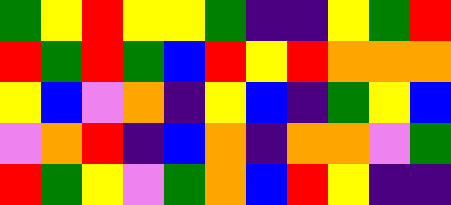[["green", "yellow", "red", "yellow", "yellow", "green", "indigo", "indigo", "yellow", "green", "red"], ["red", "green", "red", "green", "blue", "red", "yellow", "red", "orange", "orange", "orange"], ["yellow", "blue", "violet", "orange", "indigo", "yellow", "blue", "indigo", "green", "yellow", "blue"], ["violet", "orange", "red", "indigo", "blue", "orange", "indigo", "orange", "orange", "violet", "green"], ["red", "green", "yellow", "violet", "green", "orange", "blue", "red", "yellow", "indigo", "indigo"]]